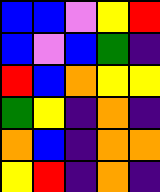[["blue", "blue", "violet", "yellow", "red"], ["blue", "violet", "blue", "green", "indigo"], ["red", "blue", "orange", "yellow", "yellow"], ["green", "yellow", "indigo", "orange", "indigo"], ["orange", "blue", "indigo", "orange", "orange"], ["yellow", "red", "indigo", "orange", "indigo"]]